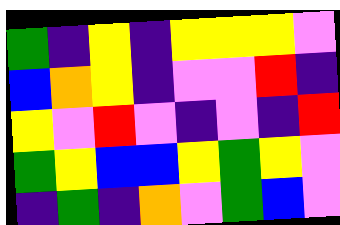[["green", "indigo", "yellow", "indigo", "yellow", "yellow", "yellow", "violet"], ["blue", "orange", "yellow", "indigo", "violet", "violet", "red", "indigo"], ["yellow", "violet", "red", "violet", "indigo", "violet", "indigo", "red"], ["green", "yellow", "blue", "blue", "yellow", "green", "yellow", "violet"], ["indigo", "green", "indigo", "orange", "violet", "green", "blue", "violet"]]